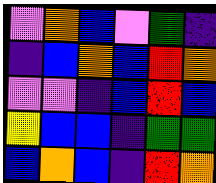[["violet", "orange", "blue", "violet", "green", "indigo"], ["indigo", "blue", "orange", "blue", "red", "orange"], ["violet", "violet", "indigo", "blue", "red", "blue"], ["yellow", "blue", "blue", "indigo", "green", "green"], ["blue", "orange", "blue", "indigo", "red", "orange"]]